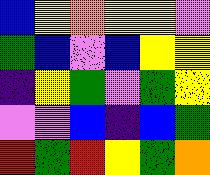[["blue", "yellow", "orange", "yellow", "yellow", "violet"], ["green", "blue", "violet", "blue", "yellow", "yellow"], ["indigo", "yellow", "green", "violet", "green", "yellow"], ["violet", "violet", "blue", "indigo", "blue", "green"], ["red", "green", "red", "yellow", "green", "orange"]]